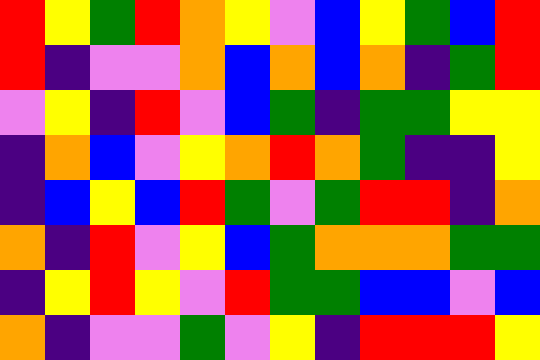[["red", "yellow", "green", "red", "orange", "yellow", "violet", "blue", "yellow", "green", "blue", "red"], ["red", "indigo", "violet", "violet", "orange", "blue", "orange", "blue", "orange", "indigo", "green", "red"], ["violet", "yellow", "indigo", "red", "violet", "blue", "green", "indigo", "green", "green", "yellow", "yellow"], ["indigo", "orange", "blue", "violet", "yellow", "orange", "red", "orange", "green", "indigo", "indigo", "yellow"], ["indigo", "blue", "yellow", "blue", "red", "green", "violet", "green", "red", "red", "indigo", "orange"], ["orange", "indigo", "red", "violet", "yellow", "blue", "green", "orange", "orange", "orange", "green", "green"], ["indigo", "yellow", "red", "yellow", "violet", "red", "green", "green", "blue", "blue", "violet", "blue"], ["orange", "indigo", "violet", "violet", "green", "violet", "yellow", "indigo", "red", "red", "red", "yellow"]]